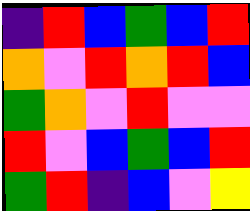[["indigo", "red", "blue", "green", "blue", "red"], ["orange", "violet", "red", "orange", "red", "blue"], ["green", "orange", "violet", "red", "violet", "violet"], ["red", "violet", "blue", "green", "blue", "red"], ["green", "red", "indigo", "blue", "violet", "yellow"]]